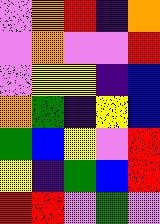[["violet", "orange", "red", "indigo", "orange"], ["violet", "orange", "violet", "violet", "red"], ["violet", "yellow", "yellow", "indigo", "blue"], ["orange", "green", "indigo", "yellow", "blue"], ["green", "blue", "yellow", "violet", "red"], ["yellow", "indigo", "green", "blue", "red"], ["red", "red", "violet", "green", "violet"]]